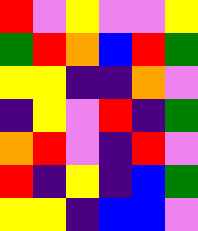[["red", "violet", "yellow", "violet", "violet", "yellow"], ["green", "red", "orange", "blue", "red", "green"], ["yellow", "yellow", "indigo", "indigo", "orange", "violet"], ["indigo", "yellow", "violet", "red", "indigo", "green"], ["orange", "red", "violet", "indigo", "red", "violet"], ["red", "indigo", "yellow", "indigo", "blue", "green"], ["yellow", "yellow", "indigo", "blue", "blue", "violet"]]